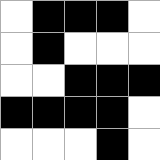[["white", "black", "black", "black", "white"], ["white", "black", "white", "white", "white"], ["white", "white", "black", "black", "black"], ["black", "black", "black", "black", "white"], ["white", "white", "white", "black", "white"]]